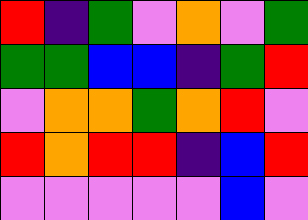[["red", "indigo", "green", "violet", "orange", "violet", "green"], ["green", "green", "blue", "blue", "indigo", "green", "red"], ["violet", "orange", "orange", "green", "orange", "red", "violet"], ["red", "orange", "red", "red", "indigo", "blue", "red"], ["violet", "violet", "violet", "violet", "violet", "blue", "violet"]]